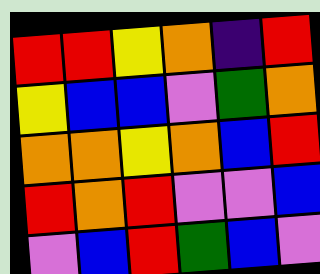[["red", "red", "yellow", "orange", "indigo", "red"], ["yellow", "blue", "blue", "violet", "green", "orange"], ["orange", "orange", "yellow", "orange", "blue", "red"], ["red", "orange", "red", "violet", "violet", "blue"], ["violet", "blue", "red", "green", "blue", "violet"]]